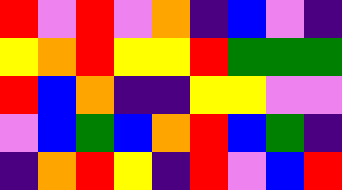[["red", "violet", "red", "violet", "orange", "indigo", "blue", "violet", "indigo"], ["yellow", "orange", "red", "yellow", "yellow", "red", "green", "green", "green"], ["red", "blue", "orange", "indigo", "indigo", "yellow", "yellow", "violet", "violet"], ["violet", "blue", "green", "blue", "orange", "red", "blue", "green", "indigo"], ["indigo", "orange", "red", "yellow", "indigo", "red", "violet", "blue", "red"]]